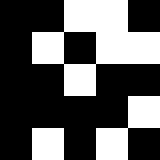[["black", "black", "white", "white", "black"], ["black", "white", "black", "white", "white"], ["black", "black", "white", "black", "black"], ["black", "black", "black", "black", "white"], ["black", "white", "black", "white", "black"]]